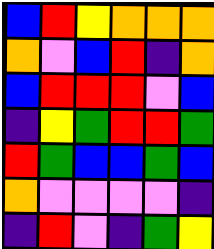[["blue", "red", "yellow", "orange", "orange", "orange"], ["orange", "violet", "blue", "red", "indigo", "orange"], ["blue", "red", "red", "red", "violet", "blue"], ["indigo", "yellow", "green", "red", "red", "green"], ["red", "green", "blue", "blue", "green", "blue"], ["orange", "violet", "violet", "violet", "violet", "indigo"], ["indigo", "red", "violet", "indigo", "green", "yellow"]]